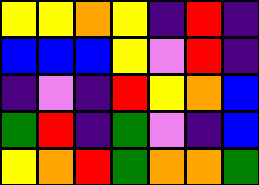[["yellow", "yellow", "orange", "yellow", "indigo", "red", "indigo"], ["blue", "blue", "blue", "yellow", "violet", "red", "indigo"], ["indigo", "violet", "indigo", "red", "yellow", "orange", "blue"], ["green", "red", "indigo", "green", "violet", "indigo", "blue"], ["yellow", "orange", "red", "green", "orange", "orange", "green"]]